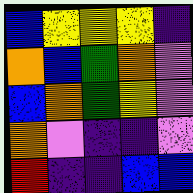[["blue", "yellow", "yellow", "yellow", "indigo"], ["orange", "blue", "green", "orange", "violet"], ["blue", "orange", "green", "yellow", "violet"], ["orange", "violet", "indigo", "indigo", "violet"], ["red", "indigo", "indigo", "blue", "blue"]]